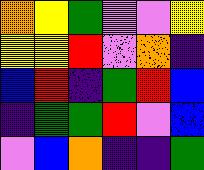[["orange", "yellow", "green", "violet", "violet", "yellow"], ["yellow", "yellow", "red", "violet", "orange", "indigo"], ["blue", "red", "indigo", "green", "red", "blue"], ["indigo", "green", "green", "red", "violet", "blue"], ["violet", "blue", "orange", "indigo", "indigo", "green"]]